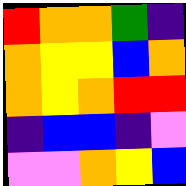[["red", "orange", "orange", "green", "indigo"], ["orange", "yellow", "yellow", "blue", "orange"], ["orange", "yellow", "orange", "red", "red"], ["indigo", "blue", "blue", "indigo", "violet"], ["violet", "violet", "orange", "yellow", "blue"]]